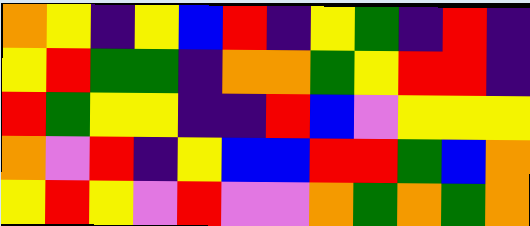[["orange", "yellow", "indigo", "yellow", "blue", "red", "indigo", "yellow", "green", "indigo", "red", "indigo"], ["yellow", "red", "green", "green", "indigo", "orange", "orange", "green", "yellow", "red", "red", "indigo"], ["red", "green", "yellow", "yellow", "indigo", "indigo", "red", "blue", "violet", "yellow", "yellow", "yellow"], ["orange", "violet", "red", "indigo", "yellow", "blue", "blue", "red", "red", "green", "blue", "orange"], ["yellow", "red", "yellow", "violet", "red", "violet", "violet", "orange", "green", "orange", "green", "orange"]]